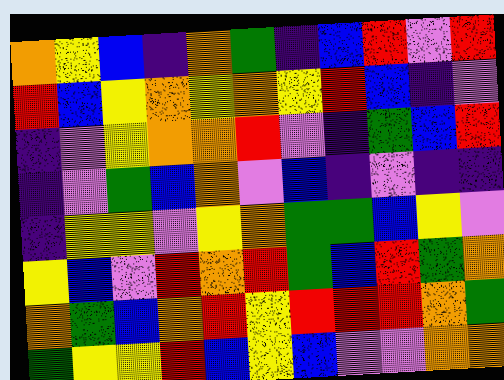[["orange", "yellow", "blue", "indigo", "orange", "green", "indigo", "blue", "red", "violet", "red"], ["red", "blue", "yellow", "orange", "yellow", "orange", "yellow", "red", "blue", "indigo", "violet"], ["indigo", "violet", "yellow", "orange", "orange", "red", "violet", "indigo", "green", "blue", "red"], ["indigo", "violet", "green", "blue", "orange", "violet", "blue", "indigo", "violet", "indigo", "indigo"], ["indigo", "yellow", "yellow", "violet", "yellow", "orange", "green", "green", "blue", "yellow", "violet"], ["yellow", "blue", "violet", "red", "orange", "red", "green", "blue", "red", "green", "orange"], ["orange", "green", "blue", "orange", "red", "yellow", "red", "red", "red", "orange", "green"], ["green", "yellow", "yellow", "red", "blue", "yellow", "blue", "violet", "violet", "orange", "orange"]]